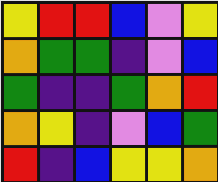[["yellow", "red", "red", "blue", "violet", "yellow"], ["orange", "green", "green", "indigo", "violet", "blue"], ["green", "indigo", "indigo", "green", "orange", "red"], ["orange", "yellow", "indigo", "violet", "blue", "green"], ["red", "indigo", "blue", "yellow", "yellow", "orange"]]